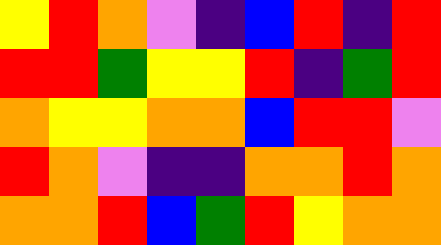[["yellow", "red", "orange", "violet", "indigo", "blue", "red", "indigo", "red"], ["red", "red", "green", "yellow", "yellow", "red", "indigo", "green", "red"], ["orange", "yellow", "yellow", "orange", "orange", "blue", "red", "red", "violet"], ["red", "orange", "violet", "indigo", "indigo", "orange", "orange", "red", "orange"], ["orange", "orange", "red", "blue", "green", "red", "yellow", "orange", "orange"]]